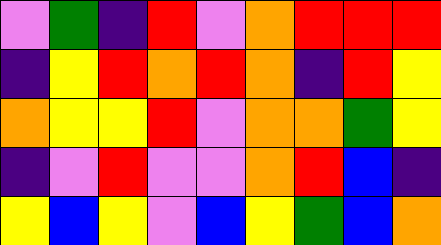[["violet", "green", "indigo", "red", "violet", "orange", "red", "red", "red"], ["indigo", "yellow", "red", "orange", "red", "orange", "indigo", "red", "yellow"], ["orange", "yellow", "yellow", "red", "violet", "orange", "orange", "green", "yellow"], ["indigo", "violet", "red", "violet", "violet", "orange", "red", "blue", "indigo"], ["yellow", "blue", "yellow", "violet", "blue", "yellow", "green", "blue", "orange"]]